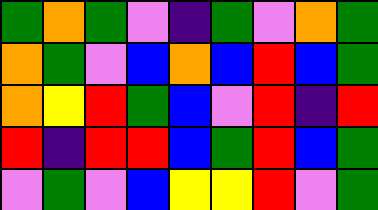[["green", "orange", "green", "violet", "indigo", "green", "violet", "orange", "green"], ["orange", "green", "violet", "blue", "orange", "blue", "red", "blue", "green"], ["orange", "yellow", "red", "green", "blue", "violet", "red", "indigo", "red"], ["red", "indigo", "red", "red", "blue", "green", "red", "blue", "green"], ["violet", "green", "violet", "blue", "yellow", "yellow", "red", "violet", "green"]]